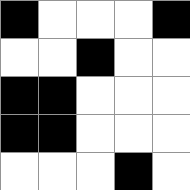[["black", "white", "white", "white", "black"], ["white", "white", "black", "white", "white"], ["black", "black", "white", "white", "white"], ["black", "black", "white", "white", "white"], ["white", "white", "white", "black", "white"]]